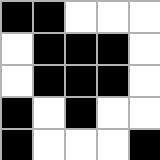[["black", "black", "white", "white", "white"], ["white", "black", "black", "black", "white"], ["white", "black", "black", "black", "white"], ["black", "white", "black", "white", "white"], ["black", "white", "white", "white", "black"]]